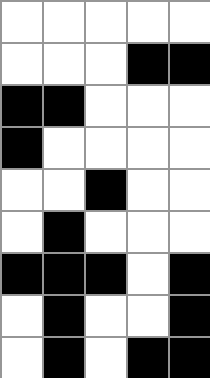[["white", "white", "white", "white", "white"], ["white", "white", "white", "black", "black"], ["black", "black", "white", "white", "white"], ["black", "white", "white", "white", "white"], ["white", "white", "black", "white", "white"], ["white", "black", "white", "white", "white"], ["black", "black", "black", "white", "black"], ["white", "black", "white", "white", "black"], ["white", "black", "white", "black", "black"]]